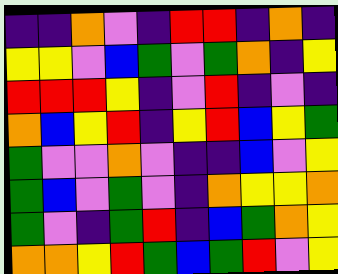[["indigo", "indigo", "orange", "violet", "indigo", "red", "red", "indigo", "orange", "indigo"], ["yellow", "yellow", "violet", "blue", "green", "violet", "green", "orange", "indigo", "yellow"], ["red", "red", "red", "yellow", "indigo", "violet", "red", "indigo", "violet", "indigo"], ["orange", "blue", "yellow", "red", "indigo", "yellow", "red", "blue", "yellow", "green"], ["green", "violet", "violet", "orange", "violet", "indigo", "indigo", "blue", "violet", "yellow"], ["green", "blue", "violet", "green", "violet", "indigo", "orange", "yellow", "yellow", "orange"], ["green", "violet", "indigo", "green", "red", "indigo", "blue", "green", "orange", "yellow"], ["orange", "orange", "yellow", "red", "green", "blue", "green", "red", "violet", "yellow"]]